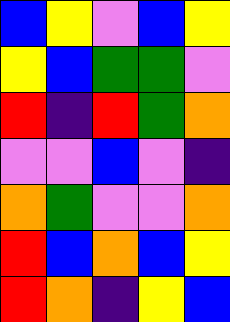[["blue", "yellow", "violet", "blue", "yellow"], ["yellow", "blue", "green", "green", "violet"], ["red", "indigo", "red", "green", "orange"], ["violet", "violet", "blue", "violet", "indigo"], ["orange", "green", "violet", "violet", "orange"], ["red", "blue", "orange", "blue", "yellow"], ["red", "orange", "indigo", "yellow", "blue"]]